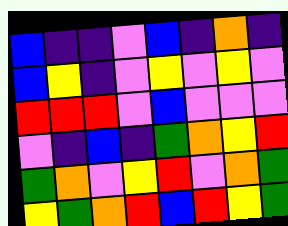[["blue", "indigo", "indigo", "violet", "blue", "indigo", "orange", "indigo"], ["blue", "yellow", "indigo", "violet", "yellow", "violet", "yellow", "violet"], ["red", "red", "red", "violet", "blue", "violet", "violet", "violet"], ["violet", "indigo", "blue", "indigo", "green", "orange", "yellow", "red"], ["green", "orange", "violet", "yellow", "red", "violet", "orange", "green"], ["yellow", "green", "orange", "red", "blue", "red", "yellow", "green"]]